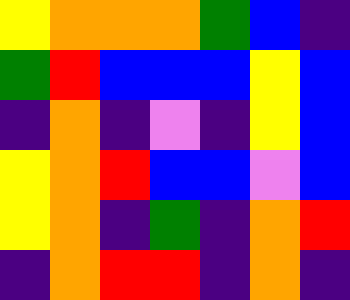[["yellow", "orange", "orange", "orange", "green", "blue", "indigo"], ["green", "red", "blue", "blue", "blue", "yellow", "blue"], ["indigo", "orange", "indigo", "violet", "indigo", "yellow", "blue"], ["yellow", "orange", "red", "blue", "blue", "violet", "blue"], ["yellow", "orange", "indigo", "green", "indigo", "orange", "red"], ["indigo", "orange", "red", "red", "indigo", "orange", "indigo"]]